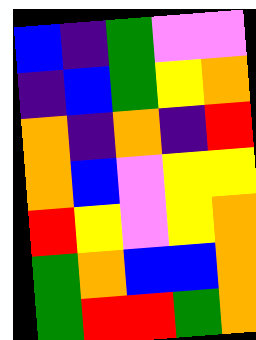[["blue", "indigo", "green", "violet", "violet"], ["indigo", "blue", "green", "yellow", "orange"], ["orange", "indigo", "orange", "indigo", "red"], ["orange", "blue", "violet", "yellow", "yellow"], ["red", "yellow", "violet", "yellow", "orange"], ["green", "orange", "blue", "blue", "orange"], ["green", "red", "red", "green", "orange"]]